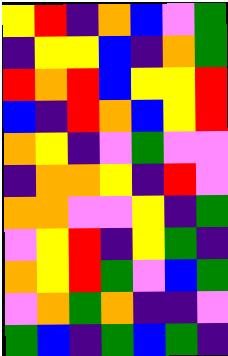[["yellow", "red", "indigo", "orange", "blue", "violet", "green"], ["indigo", "yellow", "yellow", "blue", "indigo", "orange", "green"], ["red", "orange", "red", "blue", "yellow", "yellow", "red"], ["blue", "indigo", "red", "orange", "blue", "yellow", "red"], ["orange", "yellow", "indigo", "violet", "green", "violet", "violet"], ["indigo", "orange", "orange", "yellow", "indigo", "red", "violet"], ["orange", "orange", "violet", "violet", "yellow", "indigo", "green"], ["violet", "yellow", "red", "indigo", "yellow", "green", "indigo"], ["orange", "yellow", "red", "green", "violet", "blue", "green"], ["violet", "orange", "green", "orange", "indigo", "indigo", "violet"], ["green", "blue", "indigo", "green", "blue", "green", "indigo"]]